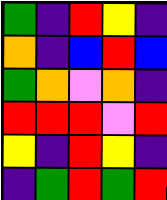[["green", "indigo", "red", "yellow", "indigo"], ["orange", "indigo", "blue", "red", "blue"], ["green", "orange", "violet", "orange", "indigo"], ["red", "red", "red", "violet", "red"], ["yellow", "indigo", "red", "yellow", "indigo"], ["indigo", "green", "red", "green", "red"]]